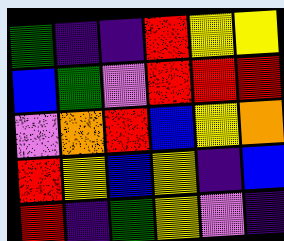[["green", "indigo", "indigo", "red", "yellow", "yellow"], ["blue", "green", "violet", "red", "red", "red"], ["violet", "orange", "red", "blue", "yellow", "orange"], ["red", "yellow", "blue", "yellow", "indigo", "blue"], ["red", "indigo", "green", "yellow", "violet", "indigo"]]